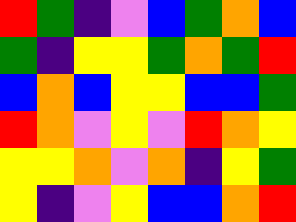[["red", "green", "indigo", "violet", "blue", "green", "orange", "blue"], ["green", "indigo", "yellow", "yellow", "green", "orange", "green", "red"], ["blue", "orange", "blue", "yellow", "yellow", "blue", "blue", "green"], ["red", "orange", "violet", "yellow", "violet", "red", "orange", "yellow"], ["yellow", "yellow", "orange", "violet", "orange", "indigo", "yellow", "green"], ["yellow", "indigo", "violet", "yellow", "blue", "blue", "orange", "red"]]